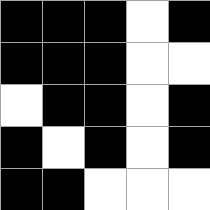[["black", "black", "black", "white", "black"], ["black", "black", "black", "white", "white"], ["white", "black", "black", "white", "black"], ["black", "white", "black", "white", "black"], ["black", "black", "white", "white", "white"]]